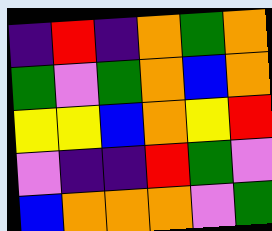[["indigo", "red", "indigo", "orange", "green", "orange"], ["green", "violet", "green", "orange", "blue", "orange"], ["yellow", "yellow", "blue", "orange", "yellow", "red"], ["violet", "indigo", "indigo", "red", "green", "violet"], ["blue", "orange", "orange", "orange", "violet", "green"]]